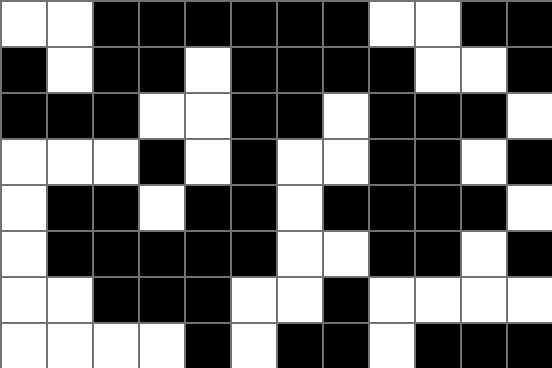[["white", "white", "black", "black", "black", "black", "black", "black", "white", "white", "black", "black"], ["black", "white", "black", "black", "white", "black", "black", "black", "black", "white", "white", "black"], ["black", "black", "black", "white", "white", "black", "black", "white", "black", "black", "black", "white"], ["white", "white", "white", "black", "white", "black", "white", "white", "black", "black", "white", "black"], ["white", "black", "black", "white", "black", "black", "white", "black", "black", "black", "black", "white"], ["white", "black", "black", "black", "black", "black", "white", "white", "black", "black", "white", "black"], ["white", "white", "black", "black", "black", "white", "white", "black", "white", "white", "white", "white"], ["white", "white", "white", "white", "black", "white", "black", "black", "white", "black", "black", "black"]]